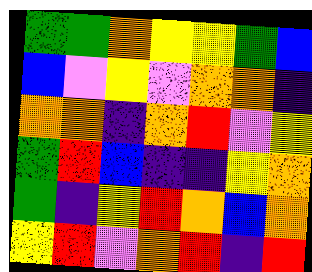[["green", "green", "orange", "yellow", "yellow", "green", "blue"], ["blue", "violet", "yellow", "violet", "orange", "orange", "indigo"], ["orange", "orange", "indigo", "orange", "red", "violet", "yellow"], ["green", "red", "blue", "indigo", "indigo", "yellow", "orange"], ["green", "indigo", "yellow", "red", "orange", "blue", "orange"], ["yellow", "red", "violet", "orange", "red", "indigo", "red"]]